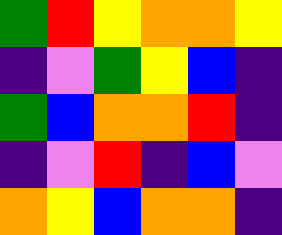[["green", "red", "yellow", "orange", "orange", "yellow"], ["indigo", "violet", "green", "yellow", "blue", "indigo"], ["green", "blue", "orange", "orange", "red", "indigo"], ["indigo", "violet", "red", "indigo", "blue", "violet"], ["orange", "yellow", "blue", "orange", "orange", "indigo"]]